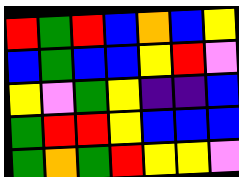[["red", "green", "red", "blue", "orange", "blue", "yellow"], ["blue", "green", "blue", "blue", "yellow", "red", "violet"], ["yellow", "violet", "green", "yellow", "indigo", "indigo", "blue"], ["green", "red", "red", "yellow", "blue", "blue", "blue"], ["green", "orange", "green", "red", "yellow", "yellow", "violet"]]